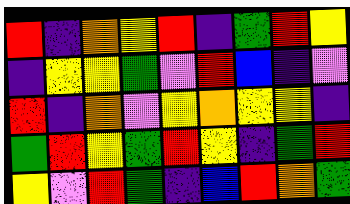[["red", "indigo", "orange", "yellow", "red", "indigo", "green", "red", "yellow"], ["indigo", "yellow", "yellow", "green", "violet", "red", "blue", "indigo", "violet"], ["red", "indigo", "orange", "violet", "yellow", "orange", "yellow", "yellow", "indigo"], ["green", "red", "yellow", "green", "red", "yellow", "indigo", "green", "red"], ["yellow", "violet", "red", "green", "indigo", "blue", "red", "orange", "green"]]